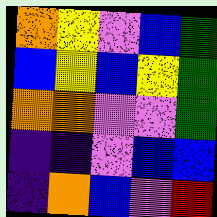[["orange", "yellow", "violet", "blue", "green"], ["blue", "yellow", "blue", "yellow", "green"], ["orange", "orange", "violet", "violet", "green"], ["indigo", "indigo", "violet", "blue", "blue"], ["indigo", "orange", "blue", "violet", "red"]]